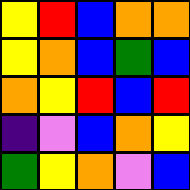[["yellow", "red", "blue", "orange", "orange"], ["yellow", "orange", "blue", "green", "blue"], ["orange", "yellow", "red", "blue", "red"], ["indigo", "violet", "blue", "orange", "yellow"], ["green", "yellow", "orange", "violet", "blue"]]